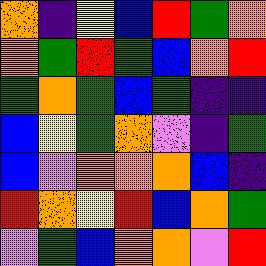[["orange", "indigo", "yellow", "blue", "red", "green", "orange"], ["orange", "green", "red", "green", "blue", "orange", "red"], ["green", "orange", "green", "blue", "green", "indigo", "indigo"], ["blue", "yellow", "green", "orange", "violet", "indigo", "green"], ["blue", "violet", "orange", "orange", "orange", "blue", "indigo"], ["red", "orange", "yellow", "red", "blue", "orange", "green"], ["violet", "green", "blue", "orange", "orange", "violet", "red"]]